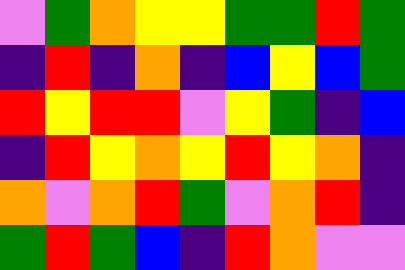[["violet", "green", "orange", "yellow", "yellow", "green", "green", "red", "green"], ["indigo", "red", "indigo", "orange", "indigo", "blue", "yellow", "blue", "green"], ["red", "yellow", "red", "red", "violet", "yellow", "green", "indigo", "blue"], ["indigo", "red", "yellow", "orange", "yellow", "red", "yellow", "orange", "indigo"], ["orange", "violet", "orange", "red", "green", "violet", "orange", "red", "indigo"], ["green", "red", "green", "blue", "indigo", "red", "orange", "violet", "violet"]]